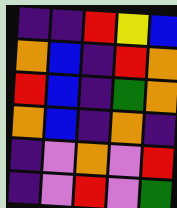[["indigo", "indigo", "red", "yellow", "blue"], ["orange", "blue", "indigo", "red", "orange"], ["red", "blue", "indigo", "green", "orange"], ["orange", "blue", "indigo", "orange", "indigo"], ["indigo", "violet", "orange", "violet", "red"], ["indigo", "violet", "red", "violet", "green"]]